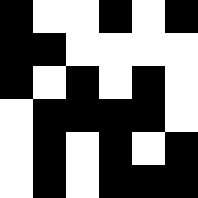[["black", "white", "white", "black", "white", "black"], ["black", "black", "white", "white", "white", "white"], ["black", "white", "black", "white", "black", "white"], ["white", "black", "black", "black", "black", "white"], ["white", "black", "white", "black", "white", "black"], ["white", "black", "white", "black", "black", "black"]]